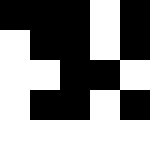[["black", "black", "black", "white", "black"], ["white", "black", "black", "white", "black"], ["white", "white", "black", "black", "white"], ["white", "black", "black", "white", "black"], ["white", "white", "white", "white", "white"]]